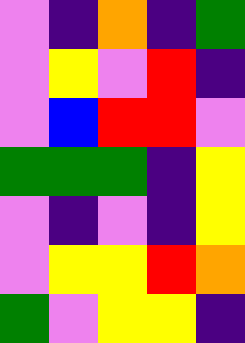[["violet", "indigo", "orange", "indigo", "green"], ["violet", "yellow", "violet", "red", "indigo"], ["violet", "blue", "red", "red", "violet"], ["green", "green", "green", "indigo", "yellow"], ["violet", "indigo", "violet", "indigo", "yellow"], ["violet", "yellow", "yellow", "red", "orange"], ["green", "violet", "yellow", "yellow", "indigo"]]